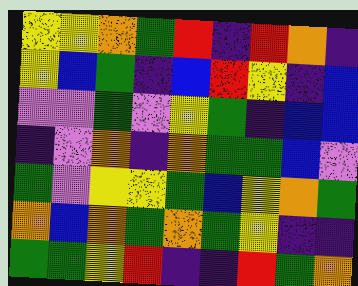[["yellow", "yellow", "orange", "green", "red", "indigo", "red", "orange", "indigo"], ["yellow", "blue", "green", "indigo", "blue", "red", "yellow", "indigo", "blue"], ["violet", "violet", "green", "violet", "yellow", "green", "indigo", "blue", "blue"], ["indigo", "violet", "orange", "indigo", "orange", "green", "green", "blue", "violet"], ["green", "violet", "yellow", "yellow", "green", "blue", "yellow", "orange", "green"], ["orange", "blue", "orange", "green", "orange", "green", "yellow", "indigo", "indigo"], ["green", "green", "yellow", "red", "indigo", "indigo", "red", "green", "orange"]]